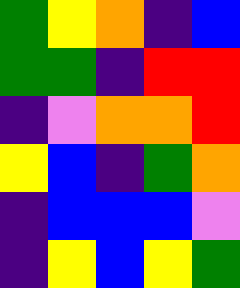[["green", "yellow", "orange", "indigo", "blue"], ["green", "green", "indigo", "red", "red"], ["indigo", "violet", "orange", "orange", "red"], ["yellow", "blue", "indigo", "green", "orange"], ["indigo", "blue", "blue", "blue", "violet"], ["indigo", "yellow", "blue", "yellow", "green"]]